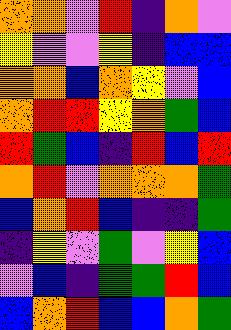[["orange", "orange", "violet", "red", "indigo", "orange", "violet"], ["yellow", "violet", "violet", "yellow", "indigo", "blue", "blue"], ["orange", "orange", "blue", "orange", "yellow", "violet", "blue"], ["orange", "red", "red", "yellow", "orange", "green", "blue"], ["red", "green", "blue", "indigo", "red", "blue", "red"], ["orange", "red", "violet", "orange", "orange", "orange", "green"], ["blue", "orange", "red", "blue", "indigo", "indigo", "green"], ["indigo", "yellow", "violet", "green", "violet", "yellow", "blue"], ["violet", "blue", "indigo", "green", "green", "red", "blue"], ["blue", "orange", "red", "blue", "blue", "orange", "green"]]